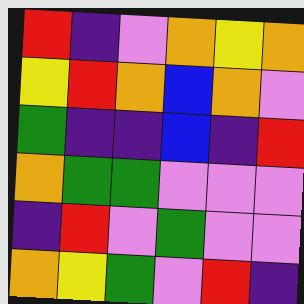[["red", "indigo", "violet", "orange", "yellow", "orange"], ["yellow", "red", "orange", "blue", "orange", "violet"], ["green", "indigo", "indigo", "blue", "indigo", "red"], ["orange", "green", "green", "violet", "violet", "violet"], ["indigo", "red", "violet", "green", "violet", "violet"], ["orange", "yellow", "green", "violet", "red", "indigo"]]